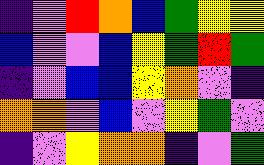[["indigo", "violet", "red", "orange", "blue", "green", "yellow", "yellow"], ["blue", "violet", "violet", "blue", "yellow", "green", "red", "green"], ["indigo", "violet", "blue", "blue", "yellow", "orange", "violet", "indigo"], ["orange", "orange", "violet", "blue", "violet", "yellow", "green", "violet"], ["indigo", "violet", "yellow", "orange", "orange", "indigo", "violet", "green"]]